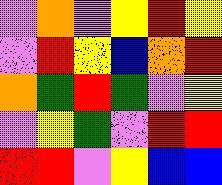[["violet", "orange", "violet", "yellow", "red", "yellow"], ["violet", "red", "yellow", "blue", "orange", "red"], ["orange", "green", "red", "green", "violet", "yellow"], ["violet", "yellow", "green", "violet", "red", "red"], ["red", "red", "violet", "yellow", "blue", "blue"]]